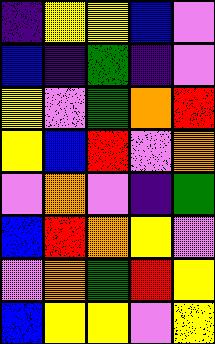[["indigo", "yellow", "yellow", "blue", "violet"], ["blue", "indigo", "green", "indigo", "violet"], ["yellow", "violet", "green", "orange", "red"], ["yellow", "blue", "red", "violet", "orange"], ["violet", "orange", "violet", "indigo", "green"], ["blue", "red", "orange", "yellow", "violet"], ["violet", "orange", "green", "red", "yellow"], ["blue", "yellow", "yellow", "violet", "yellow"]]